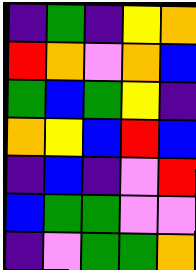[["indigo", "green", "indigo", "yellow", "orange"], ["red", "orange", "violet", "orange", "blue"], ["green", "blue", "green", "yellow", "indigo"], ["orange", "yellow", "blue", "red", "blue"], ["indigo", "blue", "indigo", "violet", "red"], ["blue", "green", "green", "violet", "violet"], ["indigo", "violet", "green", "green", "orange"]]